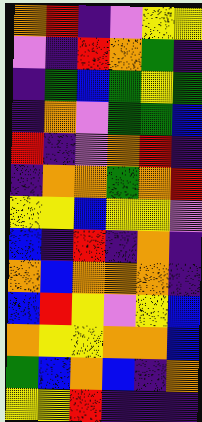[["orange", "red", "indigo", "violet", "yellow", "yellow"], ["violet", "indigo", "red", "orange", "green", "indigo"], ["indigo", "green", "blue", "green", "yellow", "green"], ["indigo", "orange", "violet", "green", "green", "blue"], ["red", "indigo", "violet", "orange", "red", "indigo"], ["indigo", "orange", "orange", "green", "orange", "red"], ["yellow", "yellow", "blue", "yellow", "yellow", "violet"], ["blue", "indigo", "red", "indigo", "orange", "indigo"], ["orange", "blue", "orange", "orange", "orange", "indigo"], ["blue", "red", "yellow", "violet", "yellow", "blue"], ["orange", "yellow", "yellow", "orange", "orange", "blue"], ["green", "blue", "orange", "blue", "indigo", "orange"], ["yellow", "yellow", "red", "indigo", "indigo", "indigo"]]